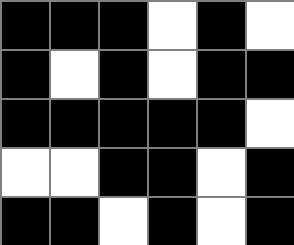[["black", "black", "black", "white", "black", "white"], ["black", "white", "black", "white", "black", "black"], ["black", "black", "black", "black", "black", "white"], ["white", "white", "black", "black", "white", "black"], ["black", "black", "white", "black", "white", "black"]]